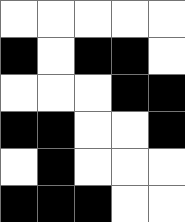[["white", "white", "white", "white", "white"], ["black", "white", "black", "black", "white"], ["white", "white", "white", "black", "black"], ["black", "black", "white", "white", "black"], ["white", "black", "white", "white", "white"], ["black", "black", "black", "white", "white"]]